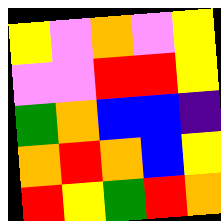[["yellow", "violet", "orange", "violet", "yellow"], ["violet", "violet", "red", "red", "yellow"], ["green", "orange", "blue", "blue", "indigo"], ["orange", "red", "orange", "blue", "yellow"], ["red", "yellow", "green", "red", "orange"]]